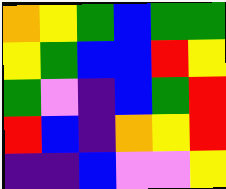[["orange", "yellow", "green", "blue", "green", "green"], ["yellow", "green", "blue", "blue", "red", "yellow"], ["green", "violet", "indigo", "blue", "green", "red"], ["red", "blue", "indigo", "orange", "yellow", "red"], ["indigo", "indigo", "blue", "violet", "violet", "yellow"]]